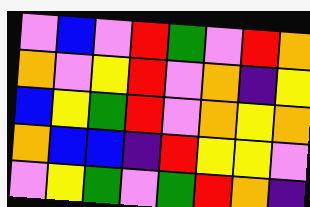[["violet", "blue", "violet", "red", "green", "violet", "red", "orange"], ["orange", "violet", "yellow", "red", "violet", "orange", "indigo", "yellow"], ["blue", "yellow", "green", "red", "violet", "orange", "yellow", "orange"], ["orange", "blue", "blue", "indigo", "red", "yellow", "yellow", "violet"], ["violet", "yellow", "green", "violet", "green", "red", "orange", "indigo"]]